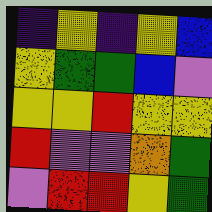[["indigo", "yellow", "indigo", "yellow", "blue"], ["yellow", "green", "green", "blue", "violet"], ["yellow", "yellow", "red", "yellow", "yellow"], ["red", "violet", "violet", "orange", "green"], ["violet", "red", "red", "yellow", "green"]]